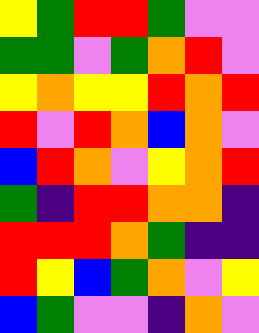[["yellow", "green", "red", "red", "green", "violet", "violet"], ["green", "green", "violet", "green", "orange", "red", "violet"], ["yellow", "orange", "yellow", "yellow", "red", "orange", "red"], ["red", "violet", "red", "orange", "blue", "orange", "violet"], ["blue", "red", "orange", "violet", "yellow", "orange", "red"], ["green", "indigo", "red", "red", "orange", "orange", "indigo"], ["red", "red", "red", "orange", "green", "indigo", "indigo"], ["red", "yellow", "blue", "green", "orange", "violet", "yellow"], ["blue", "green", "violet", "violet", "indigo", "orange", "violet"]]